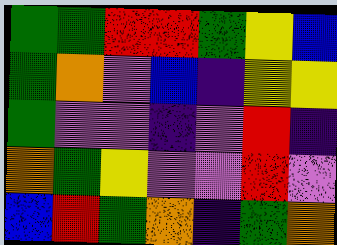[["green", "green", "red", "red", "green", "yellow", "blue"], ["green", "orange", "violet", "blue", "indigo", "yellow", "yellow"], ["green", "violet", "violet", "indigo", "violet", "red", "indigo"], ["orange", "green", "yellow", "violet", "violet", "red", "violet"], ["blue", "red", "green", "orange", "indigo", "green", "orange"]]